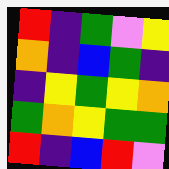[["red", "indigo", "green", "violet", "yellow"], ["orange", "indigo", "blue", "green", "indigo"], ["indigo", "yellow", "green", "yellow", "orange"], ["green", "orange", "yellow", "green", "green"], ["red", "indigo", "blue", "red", "violet"]]